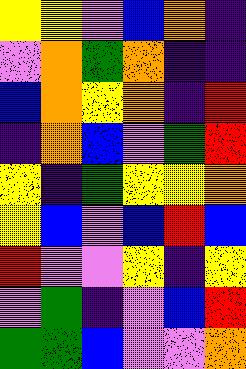[["yellow", "yellow", "violet", "blue", "orange", "indigo"], ["violet", "orange", "green", "orange", "indigo", "indigo"], ["blue", "orange", "yellow", "orange", "indigo", "red"], ["indigo", "orange", "blue", "violet", "green", "red"], ["yellow", "indigo", "green", "yellow", "yellow", "orange"], ["yellow", "blue", "violet", "blue", "red", "blue"], ["red", "violet", "violet", "yellow", "indigo", "yellow"], ["violet", "green", "indigo", "violet", "blue", "red"], ["green", "green", "blue", "violet", "violet", "orange"]]